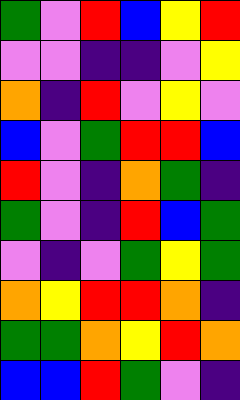[["green", "violet", "red", "blue", "yellow", "red"], ["violet", "violet", "indigo", "indigo", "violet", "yellow"], ["orange", "indigo", "red", "violet", "yellow", "violet"], ["blue", "violet", "green", "red", "red", "blue"], ["red", "violet", "indigo", "orange", "green", "indigo"], ["green", "violet", "indigo", "red", "blue", "green"], ["violet", "indigo", "violet", "green", "yellow", "green"], ["orange", "yellow", "red", "red", "orange", "indigo"], ["green", "green", "orange", "yellow", "red", "orange"], ["blue", "blue", "red", "green", "violet", "indigo"]]